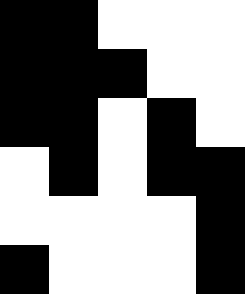[["black", "black", "white", "white", "white"], ["black", "black", "black", "white", "white"], ["black", "black", "white", "black", "white"], ["white", "black", "white", "black", "black"], ["white", "white", "white", "white", "black"], ["black", "white", "white", "white", "black"]]